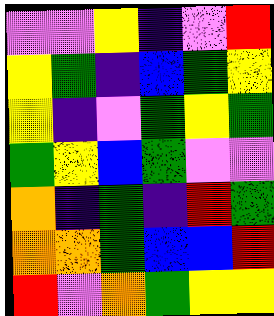[["violet", "violet", "yellow", "indigo", "violet", "red"], ["yellow", "green", "indigo", "blue", "green", "yellow"], ["yellow", "indigo", "violet", "green", "yellow", "green"], ["green", "yellow", "blue", "green", "violet", "violet"], ["orange", "indigo", "green", "indigo", "red", "green"], ["orange", "orange", "green", "blue", "blue", "red"], ["red", "violet", "orange", "green", "yellow", "yellow"]]